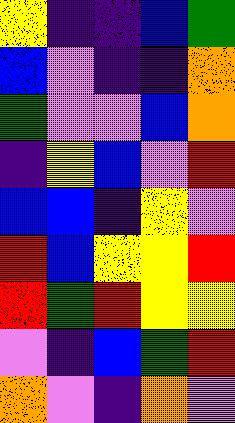[["yellow", "indigo", "indigo", "blue", "green"], ["blue", "violet", "indigo", "indigo", "orange"], ["green", "violet", "violet", "blue", "orange"], ["indigo", "yellow", "blue", "violet", "red"], ["blue", "blue", "indigo", "yellow", "violet"], ["red", "blue", "yellow", "yellow", "red"], ["red", "green", "red", "yellow", "yellow"], ["violet", "indigo", "blue", "green", "red"], ["orange", "violet", "indigo", "orange", "violet"]]